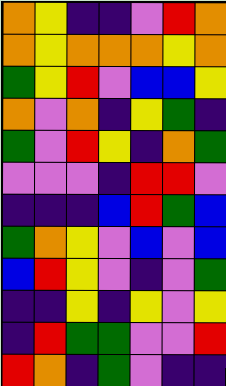[["orange", "yellow", "indigo", "indigo", "violet", "red", "orange"], ["orange", "yellow", "orange", "orange", "orange", "yellow", "orange"], ["green", "yellow", "red", "violet", "blue", "blue", "yellow"], ["orange", "violet", "orange", "indigo", "yellow", "green", "indigo"], ["green", "violet", "red", "yellow", "indigo", "orange", "green"], ["violet", "violet", "violet", "indigo", "red", "red", "violet"], ["indigo", "indigo", "indigo", "blue", "red", "green", "blue"], ["green", "orange", "yellow", "violet", "blue", "violet", "blue"], ["blue", "red", "yellow", "violet", "indigo", "violet", "green"], ["indigo", "indigo", "yellow", "indigo", "yellow", "violet", "yellow"], ["indigo", "red", "green", "green", "violet", "violet", "red"], ["red", "orange", "indigo", "green", "violet", "indigo", "indigo"]]